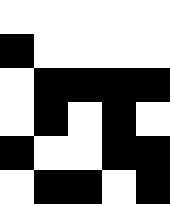[["white", "white", "white", "white", "white"], ["black", "white", "white", "white", "white"], ["white", "black", "black", "black", "black"], ["white", "black", "white", "black", "white"], ["black", "white", "white", "black", "black"], ["white", "black", "black", "white", "black"]]